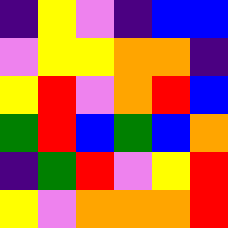[["indigo", "yellow", "violet", "indigo", "blue", "blue"], ["violet", "yellow", "yellow", "orange", "orange", "indigo"], ["yellow", "red", "violet", "orange", "red", "blue"], ["green", "red", "blue", "green", "blue", "orange"], ["indigo", "green", "red", "violet", "yellow", "red"], ["yellow", "violet", "orange", "orange", "orange", "red"]]